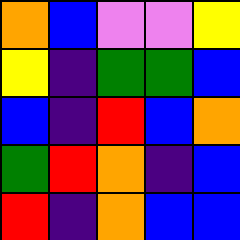[["orange", "blue", "violet", "violet", "yellow"], ["yellow", "indigo", "green", "green", "blue"], ["blue", "indigo", "red", "blue", "orange"], ["green", "red", "orange", "indigo", "blue"], ["red", "indigo", "orange", "blue", "blue"]]